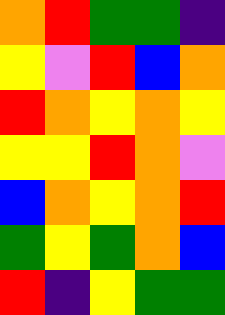[["orange", "red", "green", "green", "indigo"], ["yellow", "violet", "red", "blue", "orange"], ["red", "orange", "yellow", "orange", "yellow"], ["yellow", "yellow", "red", "orange", "violet"], ["blue", "orange", "yellow", "orange", "red"], ["green", "yellow", "green", "orange", "blue"], ["red", "indigo", "yellow", "green", "green"]]